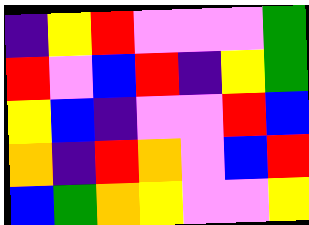[["indigo", "yellow", "red", "violet", "violet", "violet", "green"], ["red", "violet", "blue", "red", "indigo", "yellow", "green"], ["yellow", "blue", "indigo", "violet", "violet", "red", "blue"], ["orange", "indigo", "red", "orange", "violet", "blue", "red"], ["blue", "green", "orange", "yellow", "violet", "violet", "yellow"]]